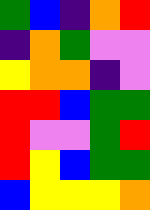[["green", "blue", "indigo", "orange", "red"], ["indigo", "orange", "green", "violet", "violet"], ["yellow", "orange", "orange", "indigo", "violet"], ["red", "red", "blue", "green", "green"], ["red", "violet", "violet", "green", "red"], ["red", "yellow", "blue", "green", "green"], ["blue", "yellow", "yellow", "yellow", "orange"]]